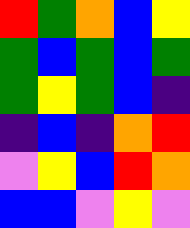[["red", "green", "orange", "blue", "yellow"], ["green", "blue", "green", "blue", "green"], ["green", "yellow", "green", "blue", "indigo"], ["indigo", "blue", "indigo", "orange", "red"], ["violet", "yellow", "blue", "red", "orange"], ["blue", "blue", "violet", "yellow", "violet"]]